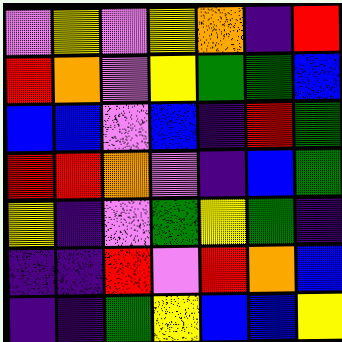[["violet", "yellow", "violet", "yellow", "orange", "indigo", "red"], ["red", "orange", "violet", "yellow", "green", "green", "blue"], ["blue", "blue", "violet", "blue", "indigo", "red", "green"], ["red", "red", "orange", "violet", "indigo", "blue", "green"], ["yellow", "indigo", "violet", "green", "yellow", "green", "indigo"], ["indigo", "indigo", "red", "violet", "red", "orange", "blue"], ["indigo", "indigo", "green", "yellow", "blue", "blue", "yellow"]]